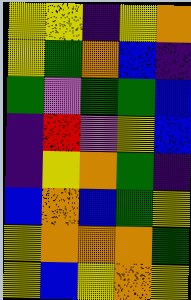[["yellow", "yellow", "indigo", "yellow", "orange"], ["yellow", "green", "orange", "blue", "indigo"], ["green", "violet", "green", "green", "blue"], ["indigo", "red", "violet", "yellow", "blue"], ["indigo", "yellow", "orange", "green", "indigo"], ["blue", "orange", "blue", "green", "yellow"], ["yellow", "orange", "orange", "orange", "green"], ["yellow", "blue", "yellow", "orange", "yellow"]]